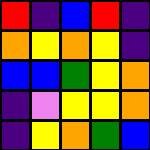[["red", "indigo", "blue", "red", "indigo"], ["orange", "yellow", "orange", "yellow", "indigo"], ["blue", "blue", "green", "yellow", "orange"], ["indigo", "violet", "yellow", "yellow", "orange"], ["indigo", "yellow", "orange", "green", "blue"]]